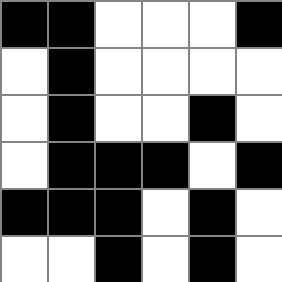[["black", "black", "white", "white", "white", "black"], ["white", "black", "white", "white", "white", "white"], ["white", "black", "white", "white", "black", "white"], ["white", "black", "black", "black", "white", "black"], ["black", "black", "black", "white", "black", "white"], ["white", "white", "black", "white", "black", "white"]]